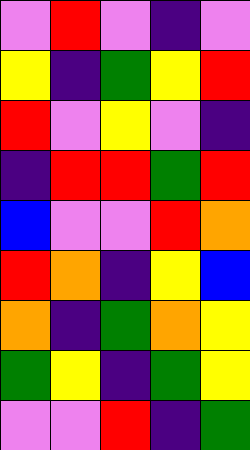[["violet", "red", "violet", "indigo", "violet"], ["yellow", "indigo", "green", "yellow", "red"], ["red", "violet", "yellow", "violet", "indigo"], ["indigo", "red", "red", "green", "red"], ["blue", "violet", "violet", "red", "orange"], ["red", "orange", "indigo", "yellow", "blue"], ["orange", "indigo", "green", "orange", "yellow"], ["green", "yellow", "indigo", "green", "yellow"], ["violet", "violet", "red", "indigo", "green"]]